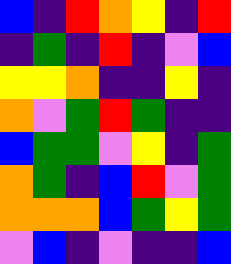[["blue", "indigo", "red", "orange", "yellow", "indigo", "red"], ["indigo", "green", "indigo", "red", "indigo", "violet", "blue"], ["yellow", "yellow", "orange", "indigo", "indigo", "yellow", "indigo"], ["orange", "violet", "green", "red", "green", "indigo", "indigo"], ["blue", "green", "green", "violet", "yellow", "indigo", "green"], ["orange", "green", "indigo", "blue", "red", "violet", "green"], ["orange", "orange", "orange", "blue", "green", "yellow", "green"], ["violet", "blue", "indigo", "violet", "indigo", "indigo", "blue"]]